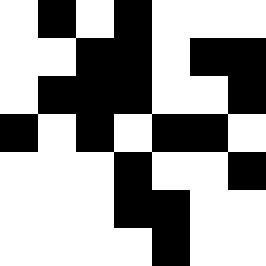[["white", "black", "white", "black", "white", "white", "white"], ["white", "white", "black", "black", "white", "black", "black"], ["white", "black", "black", "black", "white", "white", "black"], ["black", "white", "black", "white", "black", "black", "white"], ["white", "white", "white", "black", "white", "white", "black"], ["white", "white", "white", "black", "black", "white", "white"], ["white", "white", "white", "white", "black", "white", "white"]]